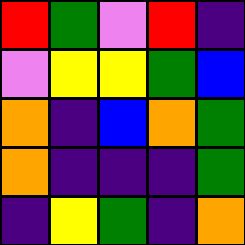[["red", "green", "violet", "red", "indigo"], ["violet", "yellow", "yellow", "green", "blue"], ["orange", "indigo", "blue", "orange", "green"], ["orange", "indigo", "indigo", "indigo", "green"], ["indigo", "yellow", "green", "indigo", "orange"]]